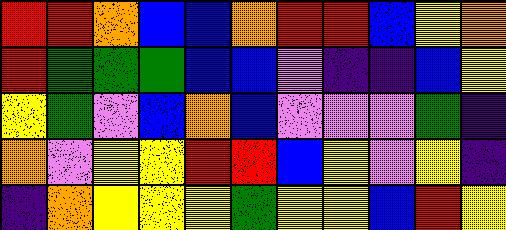[["red", "red", "orange", "blue", "blue", "orange", "red", "red", "blue", "yellow", "orange"], ["red", "green", "green", "green", "blue", "blue", "violet", "indigo", "indigo", "blue", "yellow"], ["yellow", "green", "violet", "blue", "orange", "blue", "violet", "violet", "violet", "green", "indigo"], ["orange", "violet", "yellow", "yellow", "red", "red", "blue", "yellow", "violet", "yellow", "indigo"], ["indigo", "orange", "yellow", "yellow", "yellow", "green", "yellow", "yellow", "blue", "red", "yellow"]]